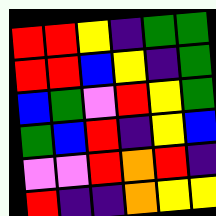[["red", "red", "yellow", "indigo", "green", "green"], ["red", "red", "blue", "yellow", "indigo", "green"], ["blue", "green", "violet", "red", "yellow", "green"], ["green", "blue", "red", "indigo", "yellow", "blue"], ["violet", "violet", "red", "orange", "red", "indigo"], ["red", "indigo", "indigo", "orange", "yellow", "yellow"]]